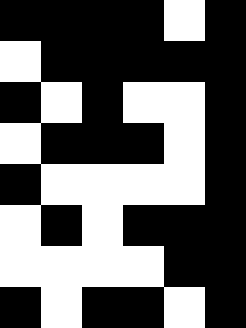[["black", "black", "black", "black", "white", "black"], ["white", "black", "black", "black", "black", "black"], ["black", "white", "black", "white", "white", "black"], ["white", "black", "black", "black", "white", "black"], ["black", "white", "white", "white", "white", "black"], ["white", "black", "white", "black", "black", "black"], ["white", "white", "white", "white", "black", "black"], ["black", "white", "black", "black", "white", "black"]]